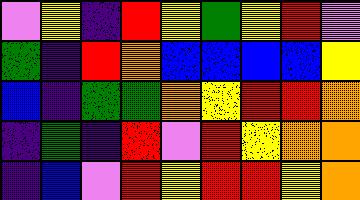[["violet", "yellow", "indigo", "red", "yellow", "green", "yellow", "red", "violet"], ["green", "indigo", "red", "orange", "blue", "blue", "blue", "blue", "yellow"], ["blue", "indigo", "green", "green", "orange", "yellow", "red", "red", "orange"], ["indigo", "green", "indigo", "red", "violet", "red", "yellow", "orange", "orange"], ["indigo", "blue", "violet", "red", "yellow", "red", "red", "yellow", "orange"]]